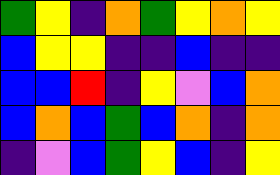[["green", "yellow", "indigo", "orange", "green", "yellow", "orange", "yellow"], ["blue", "yellow", "yellow", "indigo", "indigo", "blue", "indigo", "indigo"], ["blue", "blue", "red", "indigo", "yellow", "violet", "blue", "orange"], ["blue", "orange", "blue", "green", "blue", "orange", "indigo", "orange"], ["indigo", "violet", "blue", "green", "yellow", "blue", "indigo", "yellow"]]